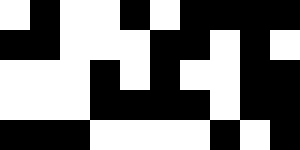[["white", "black", "white", "white", "black", "white", "black", "black", "black", "black"], ["black", "black", "white", "white", "white", "black", "black", "white", "black", "white"], ["white", "white", "white", "black", "white", "black", "white", "white", "black", "black"], ["white", "white", "white", "black", "black", "black", "black", "white", "black", "black"], ["black", "black", "black", "white", "white", "white", "white", "black", "white", "black"]]